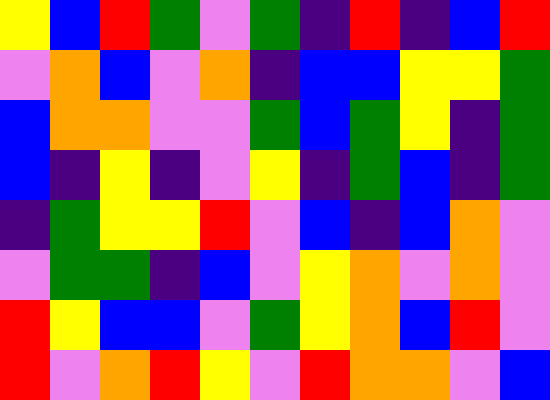[["yellow", "blue", "red", "green", "violet", "green", "indigo", "red", "indigo", "blue", "red"], ["violet", "orange", "blue", "violet", "orange", "indigo", "blue", "blue", "yellow", "yellow", "green"], ["blue", "orange", "orange", "violet", "violet", "green", "blue", "green", "yellow", "indigo", "green"], ["blue", "indigo", "yellow", "indigo", "violet", "yellow", "indigo", "green", "blue", "indigo", "green"], ["indigo", "green", "yellow", "yellow", "red", "violet", "blue", "indigo", "blue", "orange", "violet"], ["violet", "green", "green", "indigo", "blue", "violet", "yellow", "orange", "violet", "orange", "violet"], ["red", "yellow", "blue", "blue", "violet", "green", "yellow", "orange", "blue", "red", "violet"], ["red", "violet", "orange", "red", "yellow", "violet", "red", "orange", "orange", "violet", "blue"]]